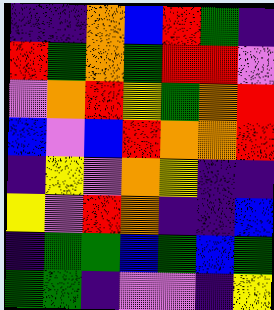[["indigo", "indigo", "orange", "blue", "red", "green", "indigo"], ["red", "green", "orange", "green", "red", "red", "violet"], ["violet", "orange", "red", "yellow", "green", "orange", "red"], ["blue", "violet", "blue", "red", "orange", "orange", "red"], ["indigo", "yellow", "violet", "orange", "yellow", "indigo", "indigo"], ["yellow", "violet", "red", "orange", "indigo", "indigo", "blue"], ["indigo", "green", "green", "blue", "green", "blue", "green"], ["green", "green", "indigo", "violet", "violet", "indigo", "yellow"]]